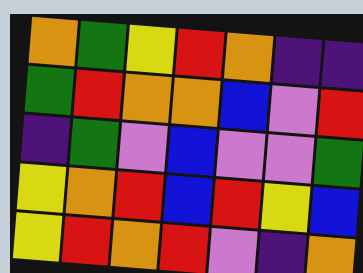[["orange", "green", "yellow", "red", "orange", "indigo", "indigo"], ["green", "red", "orange", "orange", "blue", "violet", "red"], ["indigo", "green", "violet", "blue", "violet", "violet", "green"], ["yellow", "orange", "red", "blue", "red", "yellow", "blue"], ["yellow", "red", "orange", "red", "violet", "indigo", "orange"]]